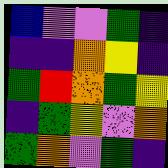[["blue", "violet", "violet", "green", "indigo"], ["indigo", "indigo", "orange", "yellow", "indigo"], ["green", "red", "orange", "green", "yellow"], ["indigo", "green", "yellow", "violet", "orange"], ["green", "orange", "violet", "green", "indigo"]]